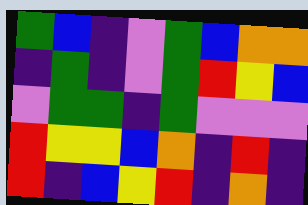[["green", "blue", "indigo", "violet", "green", "blue", "orange", "orange"], ["indigo", "green", "indigo", "violet", "green", "red", "yellow", "blue"], ["violet", "green", "green", "indigo", "green", "violet", "violet", "violet"], ["red", "yellow", "yellow", "blue", "orange", "indigo", "red", "indigo"], ["red", "indigo", "blue", "yellow", "red", "indigo", "orange", "indigo"]]